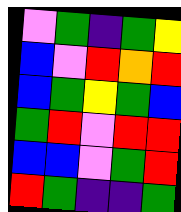[["violet", "green", "indigo", "green", "yellow"], ["blue", "violet", "red", "orange", "red"], ["blue", "green", "yellow", "green", "blue"], ["green", "red", "violet", "red", "red"], ["blue", "blue", "violet", "green", "red"], ["red", "green", "indigo", "indigo", "green"]]